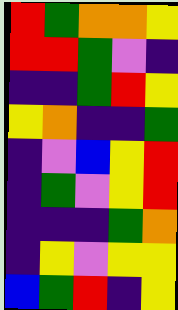[["red", "green", "orange", "orange", "yellow"], ["red", "red", "green", "violet", "indigo"], ["indigo", "indigo", "green", "red", "yellow"], ["yellow", "orange", "indigo", "indigo", "green"], ["indigo", "violet", "blue", "yellow", "red"], ["indigo", "green", "violet", "yellow", "red"], ["indigo", "indigo", "indigo", "green", "orange"], ["indigo", "yellow", "violet", "yellow", "yellow"], ["blue", "green", "red", "indigo", "yellow"]]